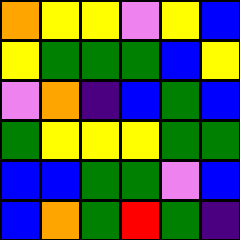[["orange", "yellow", "yellow", "violet", "yellow", "blue"], ["yellow", "green", "green", "green", "blue", "yellow"], ["violet", "orange", "indigo", "blue", "green", "blue"], ["green", "yellow", "yellow", "yellow", "green", "green"], ["blue", "blue", "green", "green", "violet", "blue"], ["blue", "orange", "green", "red", "green", "indigo"]]